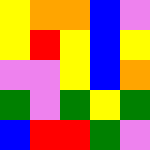[["yellow", "orange", "orange", "blue", "violet"], ["yellow", "red", "yellow", "blue", "yellow"], ["violet", "violet", "yellow", "blue", "orange"], ["green", "violet", "green", "yellow", "green"], ["blue", "red", "red", "green", "violet"]]